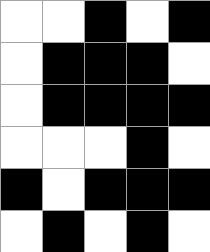[["white", "white", "black", "white", "black"], ["white", "black", "black", "black", "white"], ["white", "black", "black", "black", "black"], ["white", "white", "white", "black", "white"], ["black", "white", "black", "black", "black"], ["white", "black", "white", "black", "white"]]